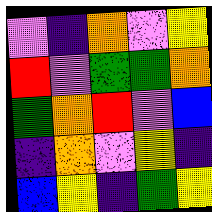[["violet", "indigo", "orange", "violet", "yellow"], ["red", "violet", "green", "green", "orange"], ["green", "orange", "red", "violet", "blue"], ["indigo", "orange", "violet", "yellow", "indigo"], ["blue", "yellow", "indigo", "green", "yellow"]]